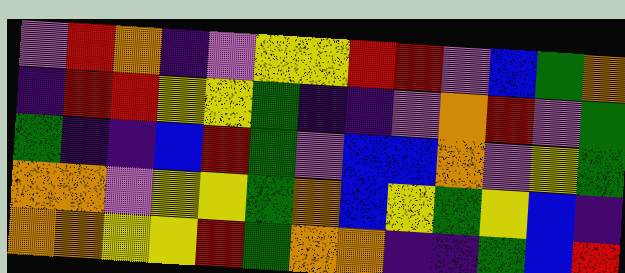[["violet", "red", "orange", "indigo", "violet", "yellow", "yellow", "red", "red", "violet", "blue", "green", "orange"], ["indigo", "red", "red", "yellow", "yellow", "green", "indigo", "indigo", "violet", "orange", "red", "violet", "green"], ["green", "indigo", "indigo", "blue", "red", "green", "violet", "blue", "blue", "orange", "violet", "yellow", "green"], ["orange", "orange", "violet", "yellow", "yellow", "green", "orange", "blue", "yellow", "green", "yellow", "blue", "indigo"], ["orange", "orange", "yellow", "yellow", "red", "green", "orange", "orange", "indigo", "indigo", "green", "blue", "red"]]